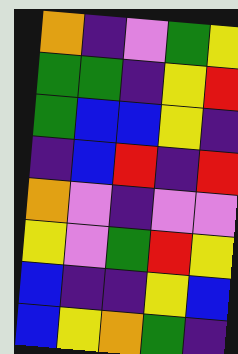[["orange", "indigo", "violet", "green", "yellow"], ["green", "green", "indigo", "yellow", "red"], ["green", "blue", "blue", "yellow", "indigo"], ["indigo", "blue", "red", "indigo", "red"], ["orange", "violet", "indigo", "violet", "violet"], ["yellow", "violet", "green", "red", "yellow"], ["blue", "indigo", "indigo", "yellow", "blue"], ["blue", "yellow", "orange", "green", "indigo"]]